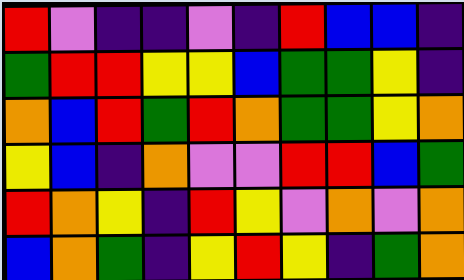[["red", "violet", "indigo", "indigo", "violet", "indigo", "red", "blue", "blue", "indigo"], ["green", "red", "red", "yellow", "yellow", "blue", "green", "green", "yellow", "indigo"], ["orange", "blue", "red", "green", "red", "orange", "green", "green", "yellow", "orange"], ["yellow", "blue", "indigo", "orange", "violet", "violet", "red", "red", "blue", "green"], ["red", "orange", "yellow", "indigo", "red", "yellow", "violet", "orange", "violet", "orange"], ["blue", "orange", "green", "indigo", "yellow", "red", "yellow", "indigo", "green", "orange"]]